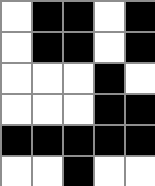[["white", "black", "black", "white", "black"], ["white", "black", "black", "white", "black"], ["white", "white", "white", "black", "white"], ["white", "white", "white", "black", "black"], ["black", "black", "black", "black", "black"], ["white", "white", "black", "white", "white"]]